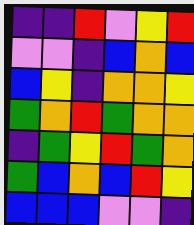[["indigo", "indigo", "red", "violet", "yellow", "red"], ["violet", "violet", "indigo", "blue", "orange", "blue"], ["blue", "yellow", "indigo", "orange", "orange", "yellow"], ["green", "orange", "red", "green", "orange", "orange"], ["indigo", "green", "yellow", "red", "green", "orange"], ["green", "blue", "orange", "blue", "red", "yellow"], ["blue", "blue", "blue", "violet", "violet", "indigo"]]